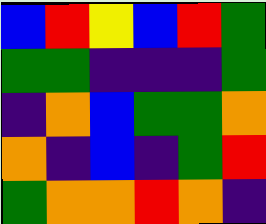[["blue", "red", "yellow", "blue", "red", "green"], ["green", "green", "indigo", "indigo", "indigo", "green"], ["indigo", "orange", "blue", "green", "green", "orange"], ["orange", "indigo", "blue", "indigo", "green", "red"], ["green", "orange", "orange", "red", "orange", "indigo"]]